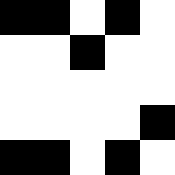[["black", "black", "white", "black", "white"], ["white", "white", "black", "white", "white"], ["white", "white", "white", "white", "white"], ["white", "white", "white", "white", "black"], ["black", "black", "white", "black", "white"]]